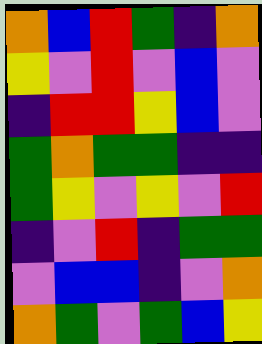[["orange", "blue", "red", "green", "indigo", "orange"], ["yellow", "violet", "red", "violet", "blue", "violet"], ["indigo", "red", "red", "yellow", "blue", "violet"], ["green", "orange", "green", "green", "indigo", "indigo"], ["green", "yellow", "violet", "yellow", "violet", "red"], ["indigo", "violet", "red", "indigo", "green", "green"], ["violet", "blue", "blue", "indigo", "violet", "orange"], ["orange", "green", "violet", "green", "blue", "yellow"]]